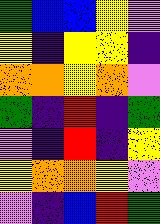[["green", "blue", "blue", "yellow", "violet"], ["yellow", "indigo", "yellow", "yellow", "indigo"], ["orange", "orange", "yellow", "orange", "violet"], ["green", "indigo", "red", "indigo", "green"], ["violet", "indigo", "red", "indigo", "yellow"], ["yellow", "orange", "orange", "yellow", "violet"], ["violet", "indigo", "blue", "red", "green"]]